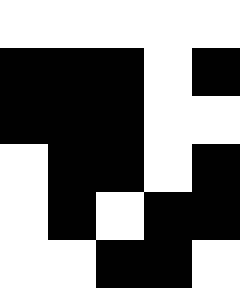[["white", "white", "white", "white", "white"], ["black", "black", "black", "white", "black"], ["black", "black", "black", "white", "white"], ["white", "black", "black", "white", "black"], ["white", "black", "white", "black", "black"], ["white", "white", "black", "black", "white"]]